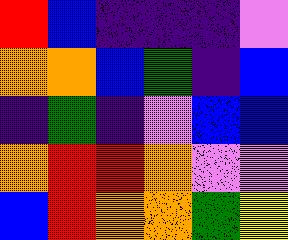[["red", "blue", "indigo", "indigo", "indigo", "violet"], ["orange", "orange", "blue", "green", "indigo", "blue"], ["indigo", "green", "indigo", "violet", "blue", "blue"], ["orange", "red", "red", "orange", "violet", "violet"], ["blue", "red", "orange", "orange", "green", "yellow"]]